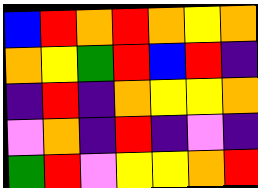[["blue", "red", "orange", "red", "orange", "yellow", "orange"], ["orange", "yellow", "green", "red", "blue", "red", "indigo"], ["indigo", "red", "indigo", "orange", "yellow", "yellow", "orange"], ["violet", "orange", "indigo", "red", "indigo", "violet", "indigo"], ["green", "red", "violet", "yellow", "yellow", "orange", "red"]]